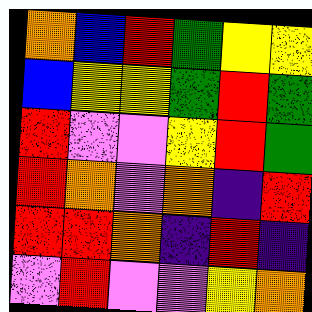[["orange", "blue", "red", "green", "yellow", "yellow"], ["blue", "yellow", "yellow", "green", "red", "green"], ["red", "violet", "violet", "yellow", "red", "green"], ["red", "orange", "violet", "orange", "indigo", "red"], ["red", "red", "orange", "indigo", "red", "indigo"], ["violet", "red", "violet", "violet", "yellow", "orange"]]